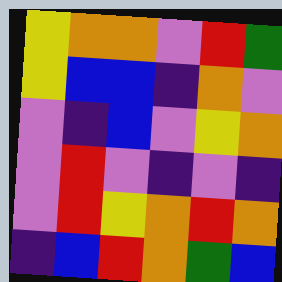[["yellow", "orange", "orange", "violet", "red", "green"], ["yellow", "blue", "blue", "indigo", "orange", "violet"], ["violet", "indigo", "blue", "violet", "yellow", "orange"], ["violet", "red", "violet", "indigo", "violet", "indigo"], ["violet", "red", "yellow", "orange", "red", "orange"], ["indigo", "blue", "red", "orange", "green", "blue"]]